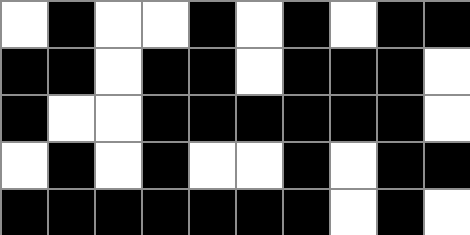[["white", "black", "white", "white", "black", "white", "black", "white", "black", "black"], ["black", "black", "white", "black", "black", "white", "black", "black", "black", "white"], ["black", "white", "white", "black", "black", "black", "black", "black", "black", "white"], ["white", "black", "white", "black", "white", "white", "black", "white", "black", "black"], ["black", "black", "black", "black", "black", "black", "black", "white", "black", "white"]]